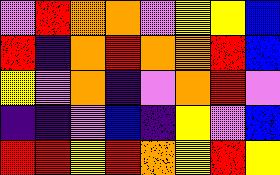[["violet", "red", "orange", "orange", "violet", "yellow", "yellow", "blue"], ["red", "indigo", "orange", "red", "orange", "orange", "red", "blue"], ["yellow", "violet", "orange", "indigo", "violet", "orange", "red", "violet"], ["indigo", "indigo", "violet", "blue", "indigo", "yellow", "violet", "blue"], ["red", "red", "yellow", "red", "orange", "yellow", "red", "yellow"]]